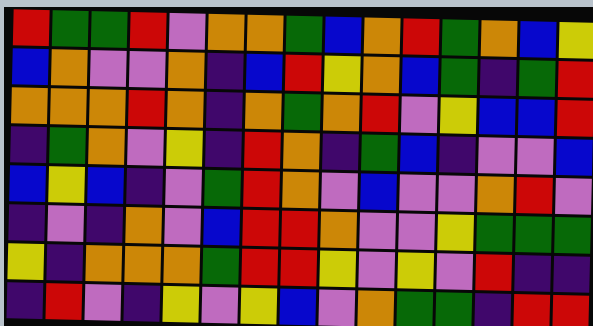[["red", "green", "green", "red", "violet", "orange", "orange", "green", "blue", "orange", "red", "green", "orange", "blue", "yellow"], ["blue", "orange", "violet", "violet", "orange", "indigo", "blue", "red", "yellow", "orange", "blue", "green", "indigo", "green", "red"], ["orange", "orange", "orange", "red", "orange", "indigo", "orange", "green", "orange", "red", "violet", "yellow", "blue", "blue", "red"], ["indigo", "green", "orange", "violet", "yellow", "indigo", "red", "orange", "indigo", "green", "blue", "indigo", "violet", "violet", "blue"], ["blue", "yellow", "blue", "indigo", "violet", "green", "red", "orange", "violet", "blue", "violet", "violet", "orange", "red", "violet"], ["indigo", "violet", "indigo", "orange", "violet", "blue", "red", "red", "orange", "violet", "violet", "yellow", "green", "green", "green"], ["yellow", "indigo", "orange", "orange", "orange", "green", "red", "red", "yellow", "violet", "yellow", "violet", "red", "indigo", "indigo"], ["indigo", "red", "violet", "indigo", "yellow", "violet", "yellow", "blue", "violet", "orange", "green", "green", "indigo", "red", "red"]]